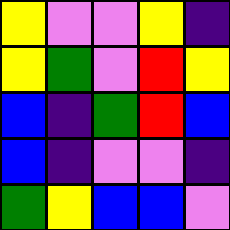[["yellow", "violet", "violet", "yellow", "indigo"], ["yellow", "green", "violet", "red", "yellow"], ["blue", "indigo", "green", "red", "blue"], ["blue", "indigo", "violet", "violet", "indigo"], ["green", "yellow", "blue", "blue", "violet"]]